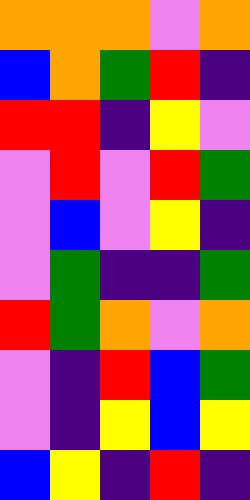[["orange", "orange", "orange", "violet", "orange"], ["blue", "orange", "green", "red", "indigo"], ["red", "red", "indigo", "yellow", "violet"], ["violet", "red", "violet", "red", "green"], ["violet", "blue", "violet", "yellow", "indigo"], ["violet", "green", "indigo", "indigo", "green"], ["red", "green", "orange", "violet", "orange"], ["violet", "indigo", "red", "blue", "green"], ["violet", "indigo", "yellow", "blue", "yellow"], ["blue", "yellow", "indigo", "red", "indigo"]]